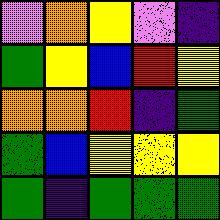[["violet", "orange", "yellow", "violet", "indigo"], ["green", "yellow", "blue", "red", "yellow"], ["orange", "orange", "red", "indigo", "green"], ["green", "blue", "yellow", "yellow", "yellow"], ["green", "indigo", "green", "green", "green"]]